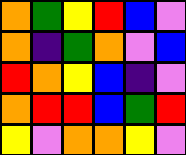[["orange", "green", "yellow", "red", "blue", "violet"], ["orange", "indigo", "green", "orange", "violet", "blue"], ["red", "orange", "yellow", "blue", "indigo", "violet"], ["orange", "red", "red", "blue", "green", "red"], ["yellow", "violet", "orange", "orange", "yellow", "violet"]]